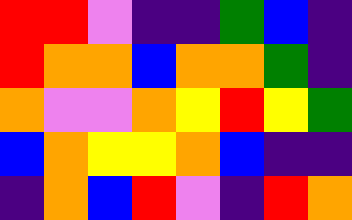[["red", "red", "violet", "indigo", "indigo", "green", "blue", "indigo"], ["red", "orange", "orange", "blue", "orange", "orange", "green", "indigo"], ["orange", "violet", "violet", "orange", "yellow", "red", "yellow", "green"], ["blue", "orange", "yellow", "yellow", "orange", "blue", "indigo", "indigo"], ["indigo", "orange", "blue", "red", "violet", "indigo", "red", "orange"]]